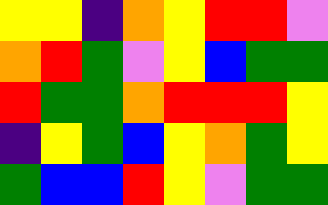[["yellow", "yellow", "indigo", "orange", "yellow", "red", "red", "violet"], ["orange", "red", "green", "violet", "yellow", "blue", "green", "green"], ["red", "green", "green", "orange", "red", "red", "red", "yellow"], ["indigo", "yellow", "green", "blue", "yellow", "orange", "green", "yellow"], ["green", "blue", "blue", "red", "yellow", "violet", "green", "green"]]